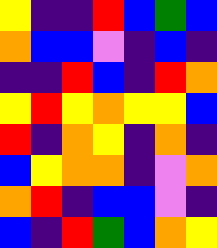[["yellow", "indigo", "indigo", "red", "blue", "green", "blue"], ["orange", "blue", "blue", "violet", "indigo", "blue", "indigo"], ["indigo", "indigo", "red", "blue", "indigo", "red", "orange"], ["yellow", "red", "yellow", "orange", "yellow", "yellow", "blue"], ["red", "indigo", "orange", "yellow", "indigo", "orange", "indigo"], ["blue", "yellow", "orange", "orange", "indigo", "violet", "orange"], ["orange", "red", "indigo", "blue", "blue", "violet", "indigo"], ["blue", "indigo", "red", "green", "blue", "orange", "yellow"]]